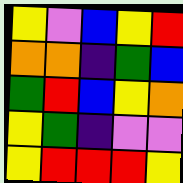[["yellow", "violet", "blue", "yellow", "red"], ["orange", "orange", "indigo", "green", "blue"], ["green", "red", "blue", "yellow", "orange"], ["yellow", "green", "indigo", "violet", "violet"], ["yellow", "red", "red", "red", "yellow"]]